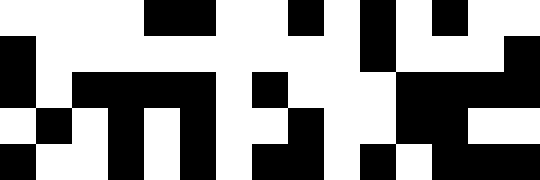[["white", "white", "white", "white", "black", "black", "white", "white", "black", "white", "black", "white", "black", "white", "white"], ["black", "white", "white", "white", "white", "white", "white", "white", "white", "white", "black", "white", "white", "white", "black"], ["black", "white", "black", "black", "black", "black", "white", "black", "white", "white", "white", "black", "black", "black", "black"], ["white", "black", "white", "black", "white", "black", "white", "white", "black", "white", "white", "black", "black", "white", "white"], ["black", "white", "white", "black", "white", "black", "white", "black", "black", "white", "black", "white", "black", "black", "black"]]